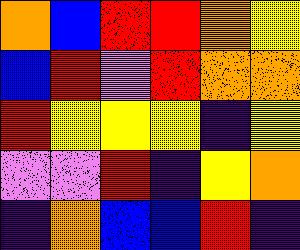[["orange", "blue", "red", "red", "orange", "yellow"], ["blue", "red", "violet", "red", "orange", "orange"], ["red", "yellow", "yellow", "yellow", "indigo", "yellow"], ["violet", "violet", "red", "indigo", "yellow", "orange"], ["indigo", "orange", "blue", "blue", "red", "indigo"]]